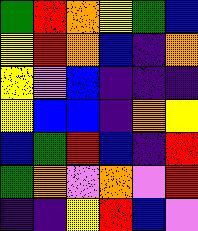[["green", "red", "orange", "yellow", "green", "blue"], ["yellow", "red", "orange", "blue", "indigo", "orange"], ["yellow", "violet", "blue", "indigo", "indigo", "indigo"], ["yellow", "blue", "blue", "indigo", "orange", "yellow"], ["blue", "green", "red", "blue", "indigo", "red"], ["green", "orange", "violet", "orange", "violet", "red"], ["indigo", "indigo", "yellow", "red", "blue", "violet"]]